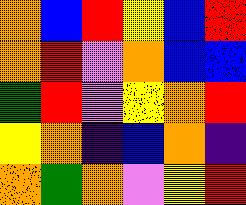[["orange", "blue", "red", "yellow", "blue", "red"], ["orange", "red", "violet", "orange", "blue", "blue"], ["green", "red", "violet", "yellow", "orange", "red"], ["yellow", "orange", "indigo", "blue", "orange", "indigo"], ["orange", "green", "orange", "violet", "yellow", "red"]]